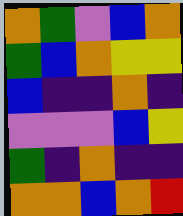[["orange", "green", "violet", "blue", "orange"], ["green", "blue", "orange", "yellow", "yellow"], ["blue", "indigo", "indigo", "orange", "indigo"], ["violet", "violet", "violet", "blue", "yellow"], ["green", "indigo", "orange", "indigo", "indigo"], ["orange", "orange", "blue", "orange", "red"]]